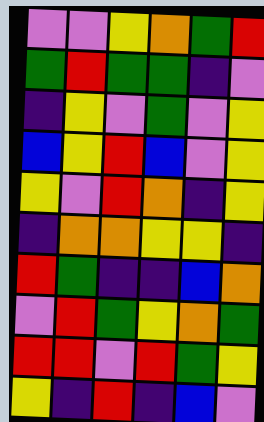[["violet", "violet", "yellow", "orange", "green", "red"], ["green", "red", "green", "green", "indigo", "violet"], ["indigo", "yellow", "violet", "green", "violet", "yellow"], ["blue", "yellow", "red", "blue", "violet", "yellow"], ["yellow", "violet", "red", "orange", "indigo", "yellow"], ["indigo", "orange", "orange", "yellow", "yellow", "indigo"], ["red", "green", "indigo", "indigo", "blue", "orange"], ["violet", "red", "green", "yellow", "orange", "green"], ["red", "red", "violet", "red", "green", "yellow"], ["yellow", "indigo", "red", "indigo", "blue", "violet"]]